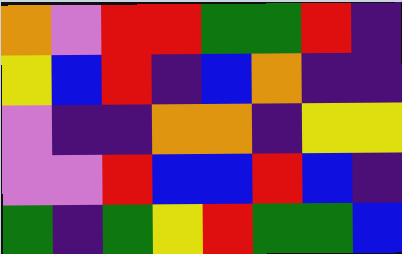[["orange", "violet", "red", "red", "green", "green", "red", "indigo"], ["yellow", "blue", "red", "indigo", "blue", "orange", "indigo", "indigo"], ["violet", "indigo", "indigo", "orange", "orange", "indigo", "yellow", "yellow"], ["violet", "violet", "red", "blue", "blue", "red", "blue", "indigo"], ["green", "indigo", "green", "yellow", "red", "green", "green", "blue"]]